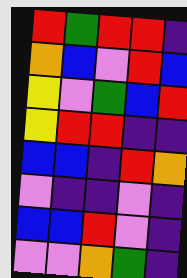[["red", "green", "red", "red", "indigo"], ["orange", "blue", "violet", "red", "blue"], ["yellow", "violet", "green", "blue", "red"], ["yellow", "red", "red", "indigo", "indigo"], ["blue", "blue", "indigo", "red", "orange"], ["violet", "indigo", "indigo", "violet", "indigo"], ["blue", "blue", "red", "violet", "indigo"], ["violet", "violet", "orange", "green", "indigo"]]